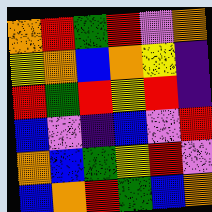[["orange", "red", "green", "red", "violet", "orange"], ["yellow", "orange", "blue", "orange", "yellow", "indigo"], ["red", "green", "red", "yellow", "red", "indigo"], ["blue", "violet", "indigo", "blue", "violet", "red"], ["orange", "blue", "green", "yellow", "red", "violet"], ["blue", "orange", "red", "green", "blue", "orange"]]